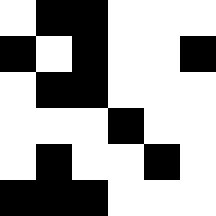[["white", "black", "black", "white", "white", "white"], ["black", "white", "black", "white", "white", "black"], ["white", "black", "black", "white", "white", "white"], ["white", "white", "white", "black", "white", "white"], ["white", "black", "white", "white", "black", "white"], ["black", "black", "black", "white", "white", "white"]]